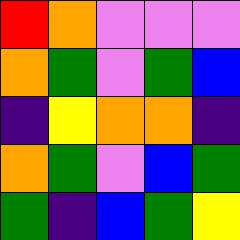[["red", "orange", "violet", "violet", "violet"], ["orange", "green", "violet", "green", "blue"], ["indigo", "yellow", "orange", "orange", "indigo"], ["orange", "green", "violet", "blue", "green"], ["green", "indigo", "blue", "green", "yellow"]]